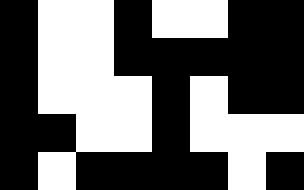[["black", "white", "white", "black", "white", "white", "black", "black"], ["black", "white", "white", "black", "black", "black", "black", "black"], ["black", "white", "white", "white", "black", "white", "black", "black"], ["black", "black", "white", "white", "black", "white", "white", "white"], ["black", "white", "black", "black", "black", "black", "white", "black"]]